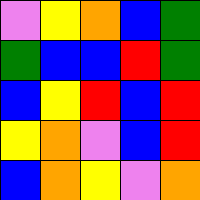[["violet", "yellow", "orange", "blue", "green"], ["green", "blue", "blue", "red", "green"], ["blue", "yellow", "red", "blue", "red"], ["yellow", "orange", "violet", "blue", "red"], ["blue", "orange", "yellow", "violet", "orange"]]